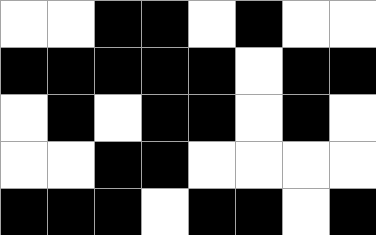[["white", "white", "black", "black", "white", "black", "white", "white"], ["black", "black", "black", "black", "black", "white", "black", "black"], ["white", "black", "white", "black", "black", "white", "black", "white"], ["white", "white", "black", "black", "white", "white", "white", "white"], ["black", "black", "black", "white", "black", "black", "white", "black"]]